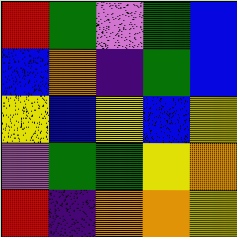[["red", "green", "violet", "green", "blue"], ["blue", "orange", "indigo", "green", "blue"], ["yellow", "blue", "yellow", "blue", "yellow"], ["violet", "green", "green", "yellow", "orange"], ["red", "indigo", "orange", "orange", "yellow"]]